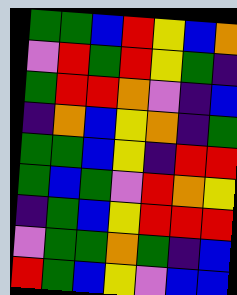[["green", "green", "blue", "red", "yellow", "blue", "orange"], ["violet", "red", "green", "red", "yellow", "green", "indigo"], ["green", "red", "red", "orange", "violet", "indigo", "blue"], ["indigo", "orange", "blue", "yellow", "orange", "indigo", "green"], ["green", "green", "blue", "yellow", "indigo", "red", "red"], ["green", "blue", "green", "violet", "red", "orange", "yellow"], ["indigo", "green", "blue", "yellow", "red", "red", "red"], ["violet", "green", "green", "orange", "green", "indigo", "blue"], ["red", "green", "blue", "yellow", "violet", "blue", "blue"]]